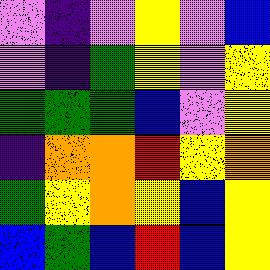[["violet", "indigo", "violet", "yellow", "violet", "blue"], ["violet", "indigo", "green", "yellow", "violet", "yellow"], ["green", "green", "green", "blue", "violet", "yellow"], ["indigo", "orange", "orange", "red", "yellow", "orange"], ["green", "yellow", "orange", "yellow", "blue", "yellow"], ["blue", "green", "blue", "red", "blue", "yellow"]]